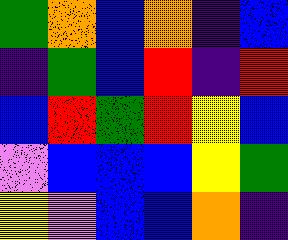[["green", "orange", "blue", "orange", "indigo", "blue"], ["indigo", "green", "blue", "red", "indigo", "red"], ["blue", "red", "green", "red", "yellow", "blue"], ["violet", "blue", "blue", "blue", "yellow", "green"], ["yellow", "violet", "blue", "blue", "orange", "indigo"]]